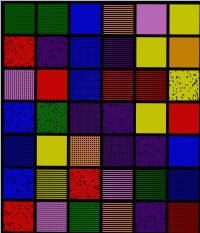[["green", "green", "blue", "orange", "violet", "yellow"], ["red", "indigo", "blue", "indigo", "yellow", "orange"], ["violet", "red", "blue", "red", "red", "yellow"], ["blue", "green", "indigo", "indigo", "yellow", "red"], ["blue", "yellow", "orange", "indigo", "indigo", "blue"], ["blue", "yellow", "red", "violet", "green", "blue"], ["red", "violet", "green", "orange", "indigo", "red"]]